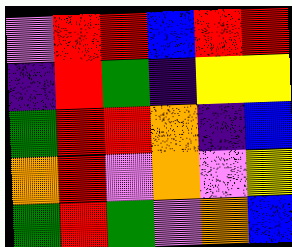[["violet", "red", "red", "blue", "red", "red"], ["indigo", "red", "green", "indigo", "yellow", "yellow"], ["green", "red", "red", "orange", "indigo", "blue"], ["orange", "red", "violet", "orange", "violet", "yellow"], ["green", "red", "green", "violet", "orange", "blue"]]